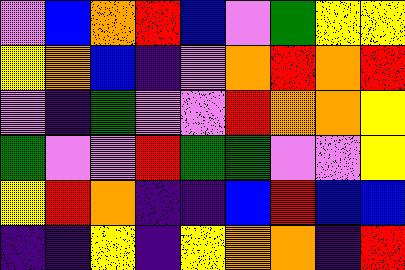[["violet", "blue", "orange", "red", "blue", "violet", "green", "yellow", "yellow"], ["yellow", "orange", "blue", "indigo", "violet", "orange", "red", "orange", "red"], ["violet", "indigo", "green", "violet", "violet", "red", "orange", "orange", "yellow"], ["green", "violet", "violet", "red", "green", "green", "violet", "violet", "yellow"], ["yellow", "red", "orange", "indigo", "indigo", "blue", "red", "blue", "blue"], ["indigo", "indigo", "yellow", "indigo", "yellow", "orange", "orange", "indigo", "red"]]